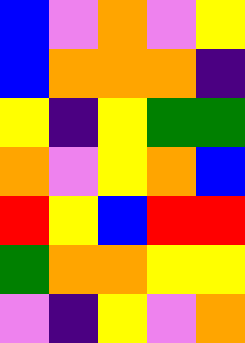[["blue", "violet", "orange", "violet", "yellow"], ["blue", "orange", "orange", "orange", "indigo"], ["yellow", "indigo", "yellow", "green", "green"], ["orange", "violet", "yellow", "orange", "blue"], ["red", "yellow", "blue", "red", "red"], ["green", "orange", "orange", "yellow", "yellow"], ["violet", "indigo", "yellow", "violet", "orange"]]